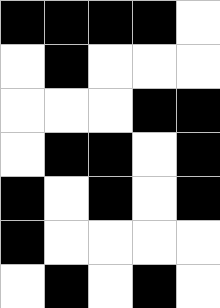[["black", "black", "black", "black", "white"], ["white", "black", "white", "white", "white"], ["white", "white", "white", "black", "black"], ["white", "black", "black", "white", "black"], ["black", "white", "black", "white", "black"], ["black", "white", "white", "white", "white"], ["white", "black", "white", "black", "white"]]